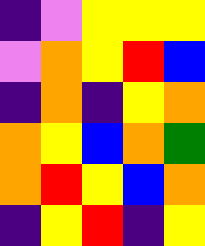[["indigo", "violet", "yellow", "yellow", "yellow"], ["violet", "orange", "yellow", "red", "blue"], ["indigo", "orange", "indigo", "yellow", "orange"], ["orange", "yellow", "blue", "orange", "green"], ["orange", "red", "yellow", "blue", "orange"], ["indigo", "yellow", "red", "indigo", "yellow"]]